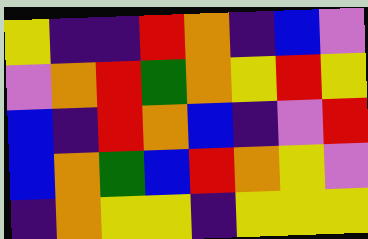[["yellow", "indigo", "indigo", "red", "orange", "indigo", "blue", "violet"], ["violet", "orange", "red", "green", "orange", "yellow", "red", "yellow"], ["blue", "indigo", "red", "orange", "blue", "indigo", "violet", "red"], ["blue", "orange", "green", "blue", "red", "orange", "yellow", "violet"], ["indigo", "orange", "yellow", "yellow", "indigo", "yellow", "yellow", "yellow"]]